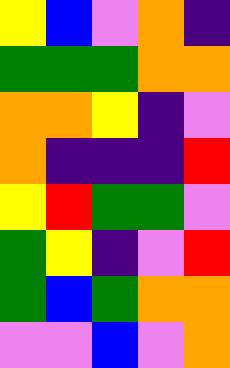[["yellow", "blue", "violet", "orange", "indigo"], ["green", "green", "green", "orange", "orange"], ["orange", "orange", "yellow", "indigo", "violet"], ["orange", "indigo", "indigo", "indigo", "red"], ["yellow", "red", "green", "green", "violet"], ["green", "yellow", "indigo", "violet", "red"], ["green", "blue", "green", "orange", "orange"], ["violet", "violet", "blue", "violet", "orange"]]